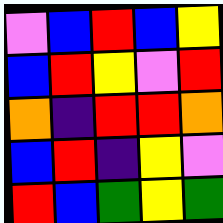[["violet", "blue", "red", "blue", "yellow"], ["blue", "red", "yellow", "violet", "red"], ["orange", "indigo", "red", "red", "orange"], ["blue", "red", "indigo", "yellow", "violet"], ["red", "blue", "green", "yellow", "green"]]